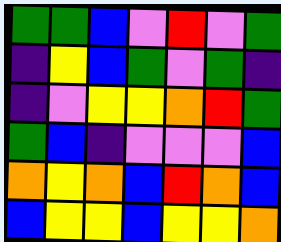[["green", "green", "blue", "violet", "red", "violet", "green"], ["indigo", "yellow", "blue", "green", "violet", "green", "indigo"], ["indigo", "violet", "yellow", "yellow", "orange", "red", "green"], ["green", "blue", "indigo", "violet", "violet", "violet", "blue"], ["orange", "yellow", "orange", "blue", "red", "orange", "blue"], ["blue", "yellow", "yellow", "blue", "yellow", "yellow", "orange"]]